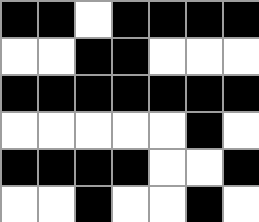[["black", "black", "white", "black", "black", "black", "black"], ["white", "white", "black", "black", "white", "white", "white"], ["black", "black", "black", "black", "black", "black", "black"], ["white", "white", "white", "white", "white", "black", "white"], ["black", "black", "black", "black", "white", "white", "black"], ["white", "white", "black", "white", "white", "black", "white"]]